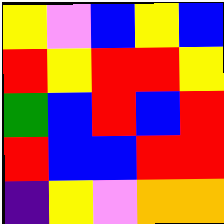[["yellow", "violet", "blue", "yellow", "blue"], ["red", "yellow", "red", "red", "yellow"], ["green", "blue", "red", "blue", "red"], ["red", "blue", "blue", "red", "red"], ["indigo", "yellow", "violet", "orange", "orange"]]